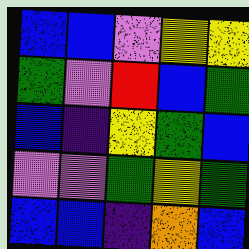[["blue", "blue", "violet", "yellow", "yellow"], ["green", "violet", "red", "blue", "green"], ["blue", "indigo", "yellow", "green", "blue"], ["violet", "violet", "green", "yellow", "green"], ["blue", "blue", "indigo", "orange", "blue"]]